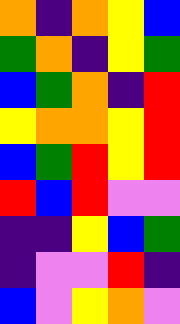[["orange", "indigo", "orange", "yellow", "blue"], ["green", "orange", "indigo", "yellow", "green"], ["blue", "green", "orange", "indigo", "red"], ["yellow", "orange", "orange", "yellow", "red"], ["blue", "green", "red", "yellow", "red"], ["red", "blue", "red", "violet", "violet"], ["indigo", "indigo", "yellow", "blue", "green"], ["indigo", "violet", "violet", "red", "indigo"], ["blue", "violet", "yellow", "orange", "violet"]]